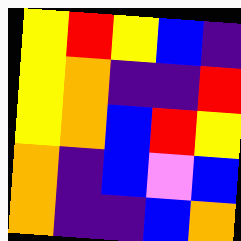[["yellow", "red", "yellow", "blue", "indigo"], ["yellow", "orange", "indigo", "indigo", "red"], ["yellow", "orange", "blue", "red", "yellow"], ["orange", "indigo", "blue", "violet", "blue"], ["orange", "indigo", "indigo", "blue", "orange"]]